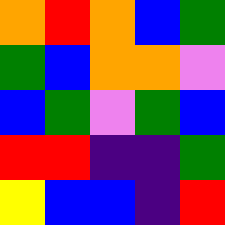[["orange", "red", "orange", "blue", "green"], ["green", "blue", "orange", "orange", "violet"], ["blue", "green", "violet", "green", "blue"], ["red", "red", "indigo", "indigo", "green"], ["yellow", "blue", "blue", "indigo", "red"]]